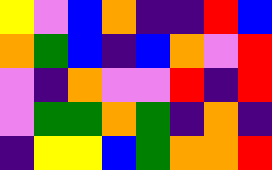[["yellow", "violet", "blue", "orange", "indigo", "indigo", "red", "blue"], ["orange", "green", "blue", "indigo", "blue", "orange", "violet", "red"], ["violet", "indigo", "orange", "violet", "violet", "red", "indigo", "red"], ["violet", "green", "green", "orange", "green", "indigo", "orange", "indigo"], ["indigo", "yellow", "yellow", "blue", "green", "orange", "orange", "red"]]